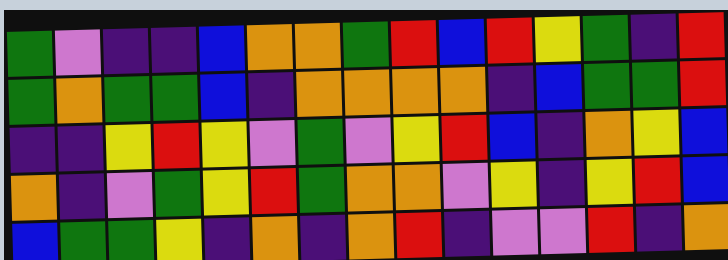[["green", "violet", "indigo", "indigo", "blue", "orange", "orange", "green", "red", "blue", "red", "yellow", "green", "indigo", "red"], ["green", "orange", "green", "green", "blue", "indigo", "orange", "orange", "orange", "orange", "indigo", "blue", "green", "green", "red"], ["indigo", "indigo", "yellow", "red", "yellow", "violet", "green", "violet", "yellow", "red", "blue", "indigo", "orange", "yellow", "blue"], ["orange", "indigo", "violet", "green", "yellow", "red", "green", "orange", "orange", "violet", "yellow", "indigo", "yellow", "red", "blue"], ["blue", "green", "green", "yellow", "indigo", "orange", "indigo", "orange", "red", "indigo", "violet", "violet", "red", "indigo", "orange"]]